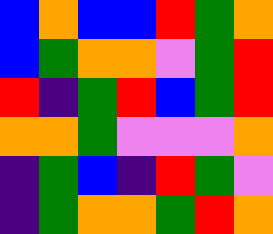[["blue", "orange", "blue", "blue", "red", "green", "orange"], ["blue", "green", "orange", "orange", "violet", "green", "red"], ["red", "indigo", "green", "red", "blue", "green", "red"], ["orange", "orange", "green", "violet", "violet", "violet", "orange"], ["indigo", "green", "blue", "indigo", "red", "green", "violet"], ["indigo", "green", "orange", "orange", "green", "red", "orange"]]